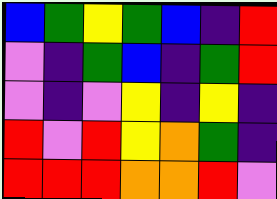[["blue", "green", "yellow", "green", "blue", "indigo", "red"], ["violet", "indigo", "green", "blue", "indigo", "green", "red"], ["violet", "indigo", "violet", "yellow", "indigo", "yellow", "indigo"], ["red", "violet", "red", "yellow", "orange", "green", "indigo"], ["red", "red", "red", "orange", "orange", "red", "violet"]]